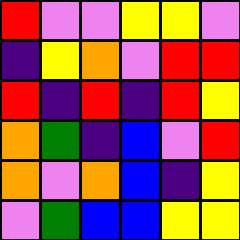[["red", "violet", "violet", "yellow", "yellow", "violet"], ["indigo", "yellow", "orange", "violet", "red", "red"], ["red", "indigo", "red", "indigo", "red", "yellow"], ["orange", "green", "indigo", "blue", "violet", "red"], ["orange", "violet", "orange", "blue", "indigo", "yellow"], ["violet", "green", "blue", "blue", "yellow", "yellow"]]